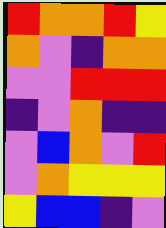[["red", "orange", "orange", "red", "yellow"], ["orange", "violet", "indigo", "orange", "orange"], ["violet", "violet", "red", "red", "red"], ["indigo", "violet", "orange", "indigo", "indigo"], ["violet", "blue", "orange", "violet", "red"], ["violet", "orange", "yellow", "yellow", "yellow"], ["yellow", "blue", "blue", "indigo", "violet"]]